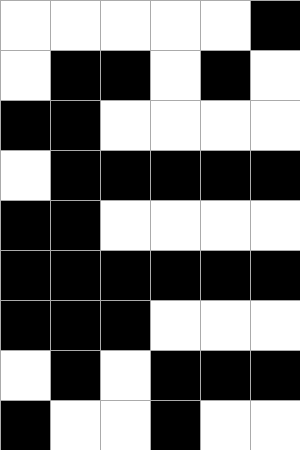[["white", "white", "white", "white", "white", "black"], ["white", "black", "black", "white", "black", "white"], ["black", "black", "white", "white", "white", "white"], ["white", "black", "black", "black", "black", "black"], ["black", "black", "white", "white", "white", "white"], ["black", "black", "black", "black", "black", "black"], ["black", "black", "black", "white", "white", "white"], ["white", "black", "white", "black", "black", "black"], ["black", "white", "white", "black", "white", "white"]]